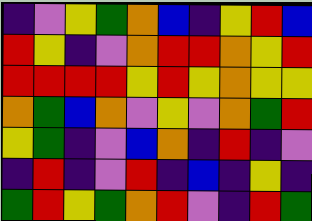[["indigo", "violet", "yellow", "green", "orange", "blue", "indigo", "yellow", "red", "blue"], ["red", "yellow", "indigo", "violet", "orange", "red", "red", "orange", "yellow", "red"], ["red", "red", "red", "red", "yellow", "red", "yellow", "orange", "yellow", "yellow"], ["orange", "green", "blue", "orange", "violet", "yellow", "violet", "orange", "green", "red"], ["yellow", "green", "indigo", "violet", "blue", "orange", "indigo", "red", "indigo", "violet"], ["indigo", "red", "indigo", "violet", "red", "indigo", "blue", "indigo", "yellow", "indigo"], ["green", "red", "yellow", "green", "orange", "red", "violet", "indigo", "red", "green"]]